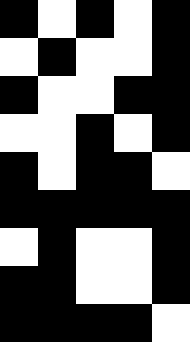[["black", "white", "black", "white", "black"], ["white", "black", "white", "white", "black"], ["black", "white", "white", "black", "black"], ["white", "white", "black", "white", "black"], ["black", "white", "black", "black", "white"], ["black", "black", "black", "black", "black"], ["white", "black", "white", "white", "black"], ["black", "black", "white", "white", "black"], ["black", "black", "black", "black", "white"]]